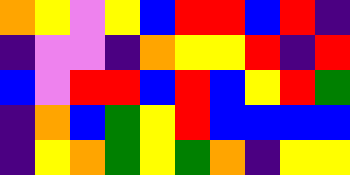[["orange", "yellow", "violet", "yellow", "blue", "red", "red", "blue", "red", "indigo"], ["indigo", "violet", "violet", "indigo", "orange", "yellow", "yellow", "red", "indigo", "red"], ["blue", "violet", "red", "red", "blue", "red", "blue", "yellow", "red", "green"], ["indigo", "orange", "blue", "green", "yellow", "red", "blue", "blue", "blue", "blue"], ["indigo", "yellow", "orange", "green", "yellow", "green", "orange", "indigo", "yellow", "yellow"]]